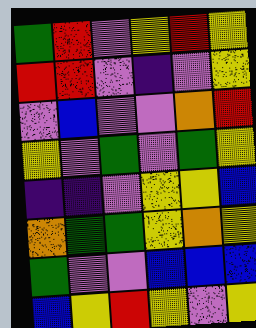[["green", "red", "violet", "yellow", "red", "yellow"], ["red", "red", "violet", "indigo", "violet", "yellow"], ["violet", "blue", "violet", "violet", "orange", "red"], ["yellow", "violet", "green", "violet", "green", "yellow"], ["indigo", "indigo", "violet", "yellow", "yellow", "blue"], ["orange", "green", "green", "yellow", "orange", "yellow"], ["green", "violet", "violet", "blue", "blue", "blue"], ["blue", "yellow", "red", "yellow", "violet", "yellow"]]